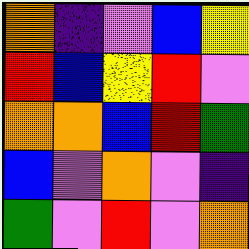[["orange", "indigo", "violet", "blue", "yellow"], ["red", "blue", "yellow", "red", "violet"], ["orange", "orange", "blue", "red", "green"], ["blue", "violet", "orange", "violet", "indigo"], ["green", "violet", "red", "violet", "orange"]]